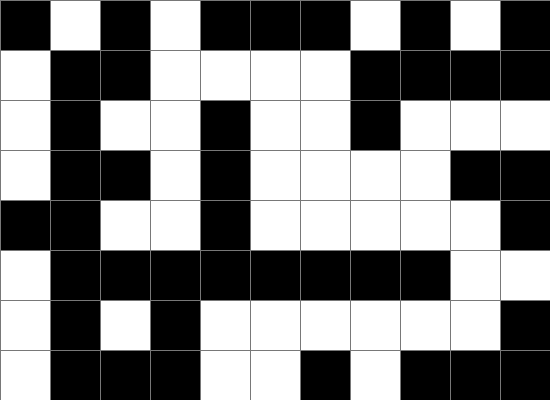[["black", "white", "black", "white", "black", "black", "black", "white", "black", "white", "black"], ["white", "black", "black", "white", "white", "white", "white", "black", "black", "black", "black"], ["white", "black", "white", "white", "black", "white", "white", "black", "white", "white", "white"], ["white", "black", "black", "white", "black", "white", "white", "white", "white", "black", "black"], ["black", "black", "white", "white", "black", "white", "white", "white", "white", "white", "black"], ["white", "black", "black", "black", "black", "black", "black", "black", "black", "white", "white"], ["white", "black", "white", "black", "white", "white", "white", "white", "white", "white", "black"], ["white", "black", "black", "black", "white", "white", "black", "white", "black", "black", "black"]]